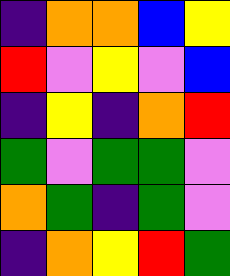[["indigo", "orange", "orange", "blue", "yellow"], ["red", "violet", "yellow", "violet", "blue"], ["indigo", "yellow", "indigo", "orange", "red"], ["green", "violet", "green", "green", "violet"], ["orange", "green", "indigo", "green", "violet"], ["indigo", "orange", "yellow", "red", "green"]]